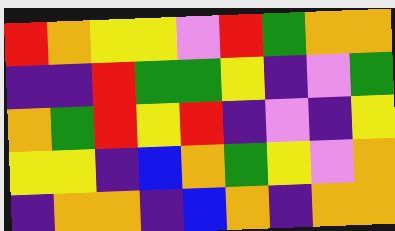[["red", "orange", "yellow", "yellow", "violet", "red", "green", "orange", "orange"], ["indigo", "indigo", "red", "green", "green", "yellow", "indigo", "violet", "green"], ["orange", "green", "red", "yellow", "red", "indigo", "violet", "indigo", "yellow"], ["yellow", "yellow", "indigo", "blue", "orange", "green", "yellow", "violet", "orange"], ["indigo", "orange", "orange", "indigo", "blue", "orange", "indigo", "orange", "orange"]]